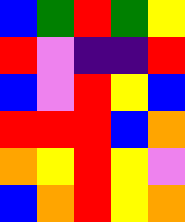[["blue", "green", "red", "green", "yellow"], ["red", "violet", "indigo", "indigo", "red"], ["blue", "violet", "red", "yellow", "blue"], ["red", "red", "red", "blue", "orange"], ["orange", "yellow", "red", "yellow", "violet"], ["blue", "orange", "red", "yellow", "orange"]]